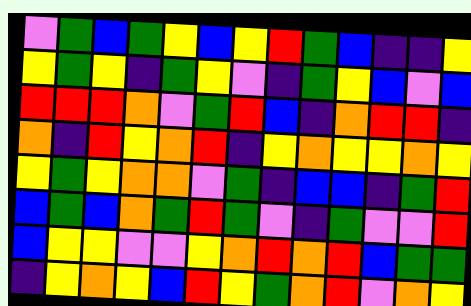[["violet", "green", "blue", "green", "yellow", "blue", "yellow", "red", "green", "blue", "indigo", "indigo", "yellow"], ["yellow", "green", "yellow", "indigo", "green", "yellow", "violet", "indigo", "green", "yellow", "blue", "violet", "blue"], ["red", "red", "red", "orange", "violet", "green", "red", "blue", "indigo", "orange", "red", "red", "indigo"], ["orange", "indigo", "red", "yellow", "orange", "red", "indigo", "yellow", "orange", "yellow", "yellow", "orange", "yellow"], ["yellow", "green", "yellow", "orange", "orange", "violet", "green", "indigo", "blue", "blue", "indigo", "green", "red"], ["blue", "green", "blue", "orange", "green", "red", "green", "violet", "indigo", "green", "violet", "violet", "red"], ["blue", "yellow", "yellow", "violet", "violet", "yellow", "orange", "red", "orange", "red", "blue", "green", "green"], ["indigo", "yellow", "orange", "yellow", "blue", "red", "yellow", "green", "orange", "red", "violet", "orange", "yellow"]]